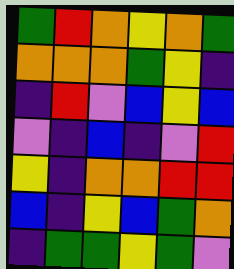[["green", "red", "orange", "yellow", "orange", "green"], ["orange", "orange", "orange", "green", "yellow", "indigo"], ["indigo", "red", "violet", "blue", "yellow", "blue"], ["violet", "indigo", "blue", "indigo", "violet", "red"], ["yellow", "indigo", "orange", "orange", "red", "red"], ["blue", "indigo", "yellow", "blue", "green", "orange"], ["indigo", "green", "green", "yellow", "green", "violet"]]